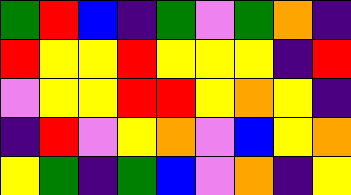[["green", "red", "blue", "indigo", "green", "violet", "green", "orange", "indigo"], ["red", "yellow", "yellow", "red", "yellow", "yellow", "yellow", "indigo", "red"], ["violet", "yellow", "yellow", "red", "red", "yellow", "orange", "yellow", "indigo"], ["indigo", "red", "violet", "yellow", "orange", "violet", "blue", "yellow", "orange"], ["yellow", "green", "indigo", "green", "blue", "violet", "orange", "indigo", "yellow"]]